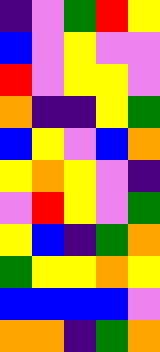[["indigo", "violet", "green", "red", "yellow"], ["blue", "violet", "yellow", "violet", "violet"], ["red", "violet", "yellow", "yellow", "violet"], ["orange", "indigo", "indigo", "yellow", "green"], ["blue", "yellow", "violet", "blue", "orange"], ["yellow", "orange", "yellow", "violet", "indigo"], ["violet", "red", "yellow", "violet", "green"], ["yellow", "blue", "indigo", "green", "orange"], ["green", "yellow", "yellow", "orange", "yellow"], ["blue", "blue", "blue", "blue", "violet"], ["orange", "orange", "indigo", "green", "orange"]]